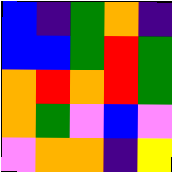[["blue", "indigo", "green", "orange", "indigo"], ["blue", "blue", "green", "red", "green"], ["orange", "red", "orange", "red", "green"], ["orange", "green", "violet", "blue", "violet"], ["violet", "orange", "orange", "indigo", "yellow"]]